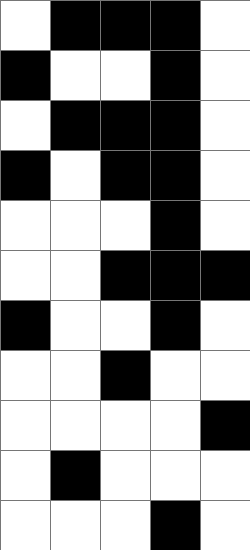[["white", "black", "black", "black", "white"], ["black", "white", "white", "black", "white"], ["white", "black", "black", "black", "white"], ["black", "white", "black", "black", "white"], ["white", "white", "white", "black", "white"], ["white", "white", "black", "black", "black"], ["black", "white", "white", "black", "white"], ["white", "white", "black", "white", "white"], ["white", "white", "white", "white", "black"], ["white", "black", "white", "white", "white"], ["white", "white", "white", "black", "white"]]